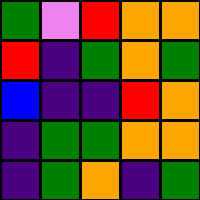[["green", "violet", "red", "orange", "orange"], ["red", "indigo", "green", "orange", "green"], ["blue", "indigo", "indigo", "red", "orange"], ["indigo", "green", "green", "orange", "orange"], ["indigo", "green", "orange", "indigo", "green"]]